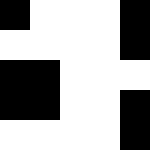[["black", "white", "white", "white", "black"], ["white", "white", "white", "white", "black"], ["black", "black", "white", "white", "white"], ["black", "black", "white", "white", "black"], ["white", "white", "white", "white", "black"]]